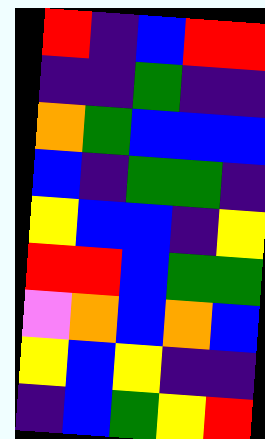[["red", "indigo", "blue", "red", "red"], ["indigo", "indigo", "green", "indigo", "indigo"], ["orange", "green", "blue", "blue", "blue"], ["blue", "indigo", "green", "green", "indigo"], ["yellow", "blue", "blue", "indigo", "yellow"], ["red", "red", "blue", "green", "green"], ["violet", "orange", "blue", "orange", "blue"], ["yellow", "blue", "yellow", "indigo", "indigo"], ["indigo", "blue", "green", "yellow", "red"]]